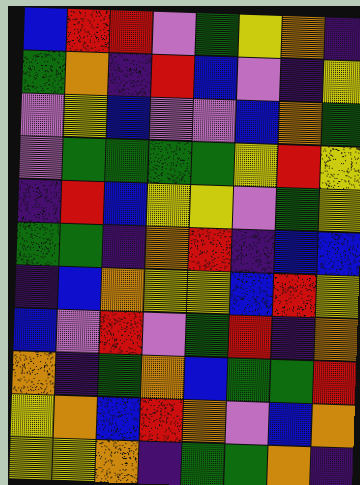[["blue", "red", "red", "violet", "green", "yellow", "orange", "indigo"], ["green", "orange", "indigo", "red", "blue", "violet", "indigo", "yellow"], ["violet", "yellow", "blue", "violet", "violet", "blue", "orange", "green"], ["violet", "green", "green", "green", "green", "yellow", "red", "yellow"], ["indigo", "red", "blue", "yellow", "yellow", "violet", "green", "yellow"], ["green", "green", "indigo", "orange", "red", "indigo", "blue", "blue"], ["indigo", "blue", "orange", "yellow", "yellow", "blue", "red", "yellow"], ["blue", "violet", "red", "violet", "green", "red", "indigo", "orange"], ["orange", "indigo", "green", "orange", "blue", "green", "green", "red"], ["yellow", "orange", "blue", "red", "orange", "violet", "blue", "orange"], ["yellow", "yellow", "orange", "indigo", "green", "green", "orange", "indigo"]]